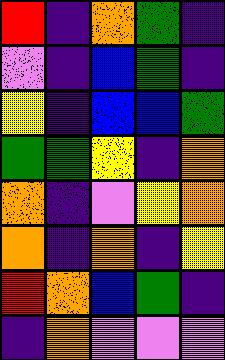[["red", "indigo", "orange", "green", "indigo"], ["violet", "indigo", "blue", "green", "indigo"], ["yellow", "indigo", "blue", "blue", "green"], ["green", "green", "yellow", "indigo", "orange"], ["orange", "indigo", "violet", "yellow", "orange"], ["orange", "indigo", "orange", "indigo", "yellow"], ["red", "orange", "blue", "green", "indigo"], ["indigo", "orange", "violet", "violet", "violet"]]